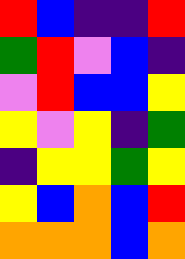[["red", "blue", "indigo", "indigo", "red"], ["green", "red", "violet", "blue", "indigo"], ["violet", "red", "blue", "blue", "yellow"], ["yellow", "violet", "yellow", "indigo", "green"], ["indigo", "yellow", "yellow", "green", "yellow"], ["yellow", "blue", "orange", "blue", "red"], ["orange", "orange", "orange", "blue", "orange"]]